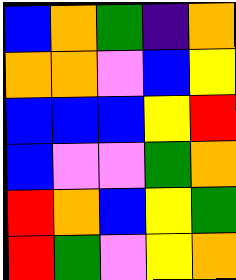[["blue", "orange", "green", "indigo", "orange"], ["orange", "orange", "violet", "blue", "yellow"], ["blue", "blue", "blue", "yellow", "red"], ["blue", "violet", "violet", "green", "orange"], ["red", "orange", "blue", "yellow", "green"], ["red", "green", "violet", "yellow", "orange"]]